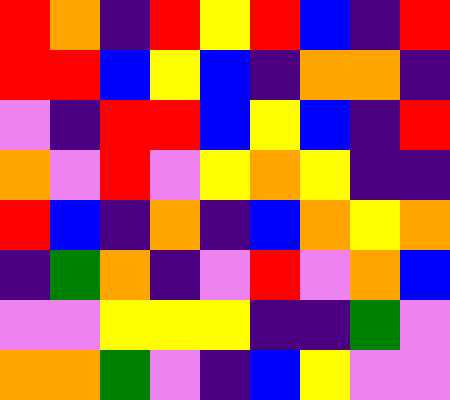[["red", "orange", "indigo", "red", "yellow", "red", "blue", "indigo", "red"], ["red", "red", "blue", "yellow", "blue", "indigo", "orange", "orange", "indigo"], ["violet", "indigo", "red", "red", "blue", "yellow", "blue", "indigo", "red"], ["orange", "violet", "red", "violet", "yellow", "orange", "yellow", "indigo", "indigo"], ["red", "blue", "indigo", "orange", "indigo", "blue", "orange", "yellow", "orange"], ["indigo", "green", "orange", "indigo", "violet", "red", "violet", "orange", "blue"], ["violet", "violet", "yellow", "yellow", "yellow", "indigo", "indigo", "green", "violet"], ["orange", "orange", "green", "violet", "indigo", "blue", "yellow", "violet", "violet"]]